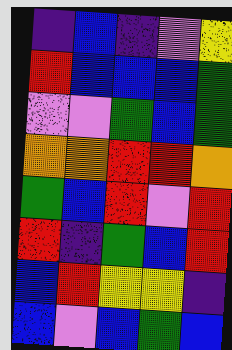[["indigo", "blue", "indigo", "violet", "yellow"], ["red", "blue", "blue", "blue", "green"], ["violet", "violet", "green", "blue", "green"], ["orange", "orange", "red", "red", "orange"], ["green", "blue", "red", "violet", "red"], ["red", "indigo", "green", "blue", "red"], ["blue", "red", "yellow", "yellow", "indigo"], ["blue", "violet", "blue", "green", "blue"]]